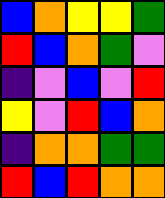[["blue", "orange", "yellow", "yellow", "green"], ["red", "blue", "orange", "green", "violet"], ["indigo", "violet", "blue", "violet", "red"], ["yellow", "violet", "red", "blue", "orange"], ["indigo", "orange", "orange", "green", "green"], ["red", "blue", "red", "orange", "orange"]]